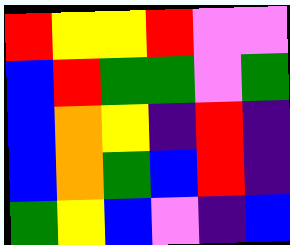[["red", "yellow", "yellow", "red", "violet", "violet"], ["blue", "red", "green", "green", "violet", "green"], ["blue", "orange", "yellow", "indigo", "red", "indigo"], ["blue", "orange", "green", "blue", "red", "indigo"], ["green", "yellow", "blue", "violet", "indigo", "blue"]]